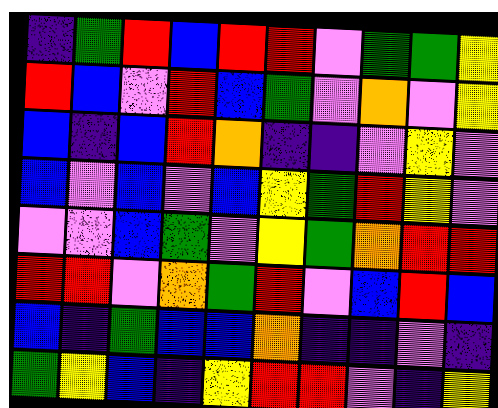[["indigo", "green", "red", "blue", "red", "red", "violet", "green", "green", "yellow"], ["red", "blue", "violet", "red", "blue", "green", "violet", "orange", "violet", "yellow"], ["blue", "indigo", "blue", "red", "orange", "indigo", "indigo", "violet", "yellow", "violet"], ["blue", "violet", "blue", "violet", "blue", "yellow", "green", "red", "yellow", "violet"], ["violet", "violet", "blue", "green", "violet", "yellow", "green", "orange", "red", "red"], ["red", "red", "violet", "orange", "green", "red", "violet", "blue", "red", "blue"], ["blue", "indigo", "green", "blue", "blue", "orange", "indigo", "indigo", "violet", "indigo"], ["green", "yellow", "blue", "indigo", "yellow", "red", "red", "violet", "indigo", "yellow"]]